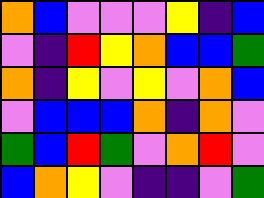[["orange", "blue", "violet", "violet", "violet", "yellow", "indigo", "blue"], ["violet", "indigo", "red", "yellow", "orange", "blue", "blue", "green"], ["orange", "indigo", "yellow", "violet", "yellow", "violet", "orange", "blue"], ["violet", "blue", "blue", "blue", "orange", "indigo", "orange", "violet"], ["green", "blue", "red", "green", "violet", "orange", "red", "violet"], ["blue", "orange", "yellow", "violet", "indigo", "indigo", "violet", "green"]]